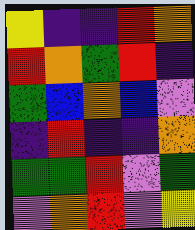[["yellow", "indigo", "indigo", "red", "orange"], ["red", "orange", "green", "red", "indigo"], ["green", "blue", "orange", "blue", "violet"], ["indigo", "red", "indigo", "indigo", "orange"], ["green", "green", "red", "violet", "green"], ["violet", "orange", "red", "violet", "yellow"]]